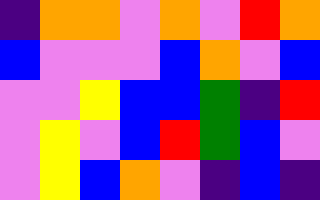[["indigo", "orange", "orange", "violet", "orange", "violet", "red", "orange"], ["blue", "violet", "violet", "violet", "blue", "orange", "violet", "blue"], ["violet", "violet", "yellow", "blue", "blue", "green", "indigo", "red"], ["violet", "yellow", "violet", "blue", "red", "green", "blue", "violet"], ["violet", "yellow", "blue", "orange", "violet", "indigo", "blue", "indigo"]]